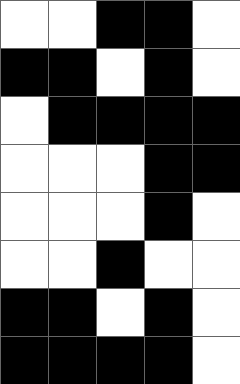[["white", "white", "black", "black", "white"], ["black", "black", "white", "black", "white"], ["white", "black", "black", "black", "black"], ["white", "white", "white", "black", "black"], ["white", "white", "white", "black", "white"], ["white", "white", "black", "white", "white"], ["black", "black", "white", "black", "white"], ["black", "black", "black", "black", "white"]]